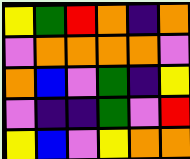[["yellow", "green", "red", "orange", "indigo", "orange"], ["violet", "orange", "orange", "orange", "orange", "violet"], ["orange", "blue", "violet", "green", "indigo", "yellow"], ["violet", "indigo", "indigo", "green", "violet", "red"], ["yellow", "blue", "violet", "yellow", "orange", "orange"]]